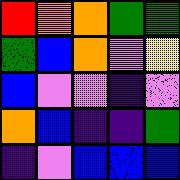[["red", "orange", "orange", "green", "green"], ["green", "blue", "orange", "violet", "yellow"], ["blue", "violet", "violet", "indigo", "violet"], ["orange", "blue", "indigo", "indigo", "green"], ["indigo", "violet", "blue", "blue", "blue"]]